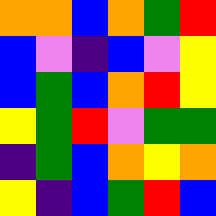[["orange", "orange", "blue", "orange", "green", "red"], ["blue", "violet", "indigo", "blue", "violet", "yellow"], ["blue", "green", "blue", "orange", "red", "yellow"], ["yellow", "green", "red", "violet", "green", "green"], ["indigo", "green", "blue", "orange", "yellow", "orange"], ["yellow", "indigo", "blue", "green", "red", "blue"]]